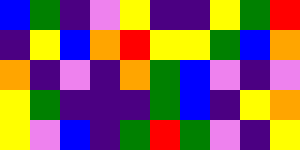[["blue", "green", "indigo", "violet", "yellow", "indigo", "indigo", "yellow", "green", "red"], ["indigo", "yellow", "blue", "orange", "red", "yellow", "yellow", "green", "blue", "orange"], ["orange", "indigo", "violet", "indigo", "orange", "green", "blue", "violet", "indigo", "violet"], ["yellow", "green", "indigo", "indigo", "indigo", "green", "blue", "indigo", "yellow", "orange"], ["yellow", "violet", "blue", "indigo", "green", "red", "green", "violet", "indigo", "yellow"]]